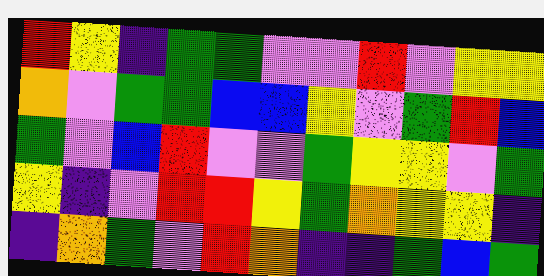[["red", "yellow", "indigo", "green", "green", "violet", "violet", "red", "violet", "yellow", "yellow"], ["orange", "violet", "green", "green", "blue", "blue", "yellow", "violet", "green", "red", "blue"], ["green", "violet", "blue", "red", "violet", "violet", "green", "yellow", "yellow", "violet", "green"], ["yellow", "indigo", "violet", "red", "red", "yellow", "green", "orange", "yellow", "yellow", "indigo"], ["indigo", "orange", "green", "violet", "red", "orange", "indigo", "indigo", "green", "blue", "green"]]